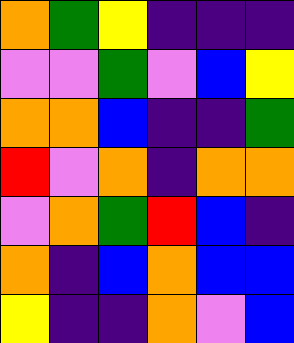[["orange", "green", "yellow", "indigo", "indigo", "indigo"], ["violet", "violet", "green", "violet", "blue", "yellow"], ["orange", "orange", "blue", "indigo", "indigo", "green"], ["red", "violet", "orange", "indigo", "orange", "orange"], ["violet", "orange", "green", "red", "blue", "indigo"], ["orange", "indigo", "blue", "orange", "blue", "blue"], ["yellow", "indigo", "indigo", "orange", "violet", "blue"]]